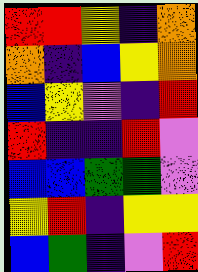[["red", "red", "yellow", "indigo", "orange"], ["orange", "indigo", "blue", "yellow", "orange"], ["blue", "yellow", "violet", "indigo", "red"], ["red", "indigo", "indigo", "red", "violet"], ["blue", "blue", "green", "green", "violet"], ["yellow", "red", "indigo", "yellow", "yellow"], ["blue", "green", "indigo", "violet", "red"]]